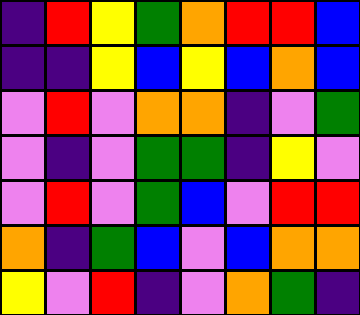[["indigo", "red", "yellow", "green", "orange", "red", "red", "blue"], ["indigo", "indigo", "yellow", "blue", "yellow", "blue", "orange", "blue"], ["violet", "red", "violet", "orange", "orange", "indigo", "violet", "green"], ["violet", "indigo", "violet", "green", "green", "indigo", "yellow", "violet"], ["violet", "red", "violet", "green", "blue", "violet", "red", "red"], ["orange", "indigo", "green", "blue", "violet", "blue", "orange", "orange"], ["yellow", "violet", "red", "indigo", "violet", "orange", "green", "indigo"]]